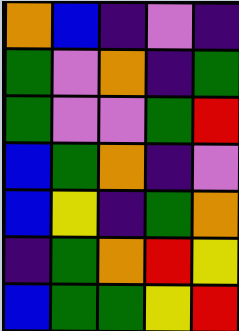[["orange", "blue", "indigo", "violet", "indigo"], ["green", "violet", "orange", "indigo", "green"], ["green", "violet", "violet", "green", "red"], ["blue", "green", "orange", "indigo", "violet"], ["blue", "yellow", "indigo", "green", "orange"], ["indigo", "green", "orange", "red", "yellow"], ["blue", "green", "green", "yellow", "red"]]